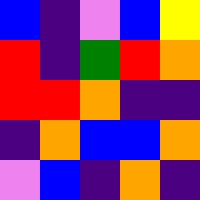[["blue", "indigo", "violet", "blue", "yellow"], ["red", "indigo", "green", "red", "orange"], ["red", "red", "orange", "indigo", "indigo"], ["indigo", "orange", "blue", "blue", "orange"], ["violet", "blue", "indigo", "orange", "indigo"]]